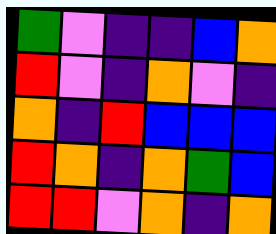[["green", "violet", "indigo", "indigo", "blue", "orange"], ["red", "violet", "indigo", "orange", "violet", "indigo"], ["orange", "indigo", "red", "blue", "blue", "blue"], ["red", "orange", "indigo", "orange", "green", "blue"], ["red", "red", "violet", "orange", "indigo", "orange"]]